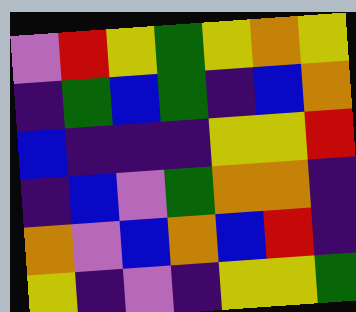[["violet", "red", "yellow", "green", "yellow", "orange", "yellow"], ["indigo", "green", "blue", "green", "indigo", "blue", "orange"], ["blue", "indigo", "indigo", "indigo", "yellow", "yellow", "red"], ["indigo", "blue", "violet", "green", "orange", "orange", "indigo"], ["orange", "violet", "blue", "orange", "blue", "red", "indigo"], ["yellow", "indigo", "violet", "indigo", "yellow", "yellow", "green"]]